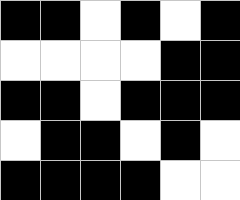[["black", "black", "white", "black", "white", "black"], ["white", "white", "white", "white", "black", "black"], ["black", "black", "white", "black", "black", "black"], ["white", "black", "black", "white", "black", "white"], ["black", "black", "black", "black", "white", "white"]]